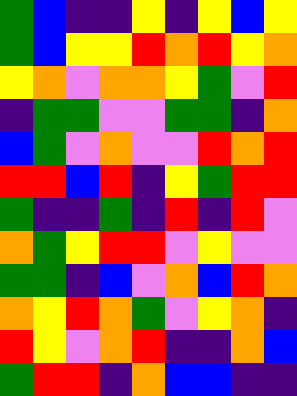[["green", "blue", "indigo", "indigo", "yellow", "indigo", "yellow", "blue", "yellow"], ["green", "blue", "yellow", "yellow", "red", "orange", "red", "yellow", "orange"], ["yellow", "orange", "violet", "orange", "orange", "yellow", "green", "violet", "red"], ["indigo", "green", "green", "violet", "violet", "green", "green", "indigo", "orange"], ["blue", "green", "violet", "orange", "violet", "violet", "red", "orange", "red"], ["red", "red", "blue", "red", "indigo", "yellow", "green", "red", "red"], ["green", "indigo", "indigo", "green", "indigo", "red", "indigo", "red", "violet"], ["orange", "green", "yellow", "red", "red", "violet", "yellow", "violet", "violet"], ["green", "green", "indigo", "blue", "violet", "orange", "blue", "red", "orange"], ["orange", "yellow", "red", "orange", "green", "violet", "yellow", "orange", "indigo"], ["red", "yellow", "violet", "orange", "red", "indigo", "indigo", "orange", "blue"], ["green", "red", "red", "indigo", "orange", "blue", "blue", "indigo", "indigo"]]